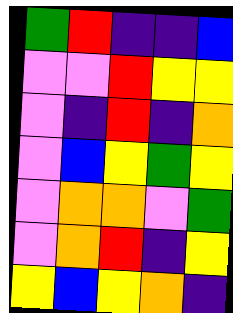[["green", "red", "indigo", "indigo", "blue"], ["violet", "violet", "red", "yellow", "yellow"], ["violet", "indigo", "red", "indigo", "orange"], ["violet", "blue", "yellow", "green", "yellow"], ["violet", "orange", "orange", "violet", "green"], ["violet", "orange", "red", "indigo", "yellow"], ["yellow", "blue", "yellow", "orange", "indigo"]]